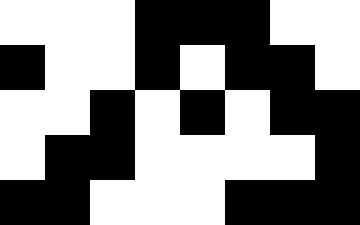[["white", "white", "white", "black", "black", "black", "white", "white"], ["black", "white", "white", "black", "white", "black", "black", "white"], ["white", "white", "black", "white", "black", "white", "black", "black"], ["white", "black", "black", "white", "white", "white", "white", "black"], ["black", "black", "white", "white", "white", "black", "black", "black"]]